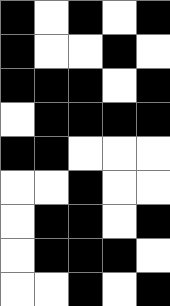[["black", "white", "black", "white", "black"], ["black", "white", "white", "black", "white"], ["black", "black", "black", "white", "black"], ["white", "black", "black", "black", "black"], ["black", "black", "white", "white", "white"], ["white", "white", "black", "white", "white"], ["white", "black", "black", "white", "black"], ["white", "black", "black", "black", "white"], ["white", "white", "black", "white", "black"]]